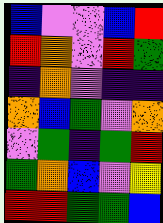[["blue", "violet", "violet", "blue", "red"], ["red", "orange", "violet", "red", "green"], ["indigo", "orange", "violet", "indigo", "indigo"], ["orange", "blue", "green", "violet", "orange"], ["violet", "green", "indigo", "green", "red"], ["green", "orange", "blue", "violet", "yellow"], ["red", "red", "green", "green", "blue"]]